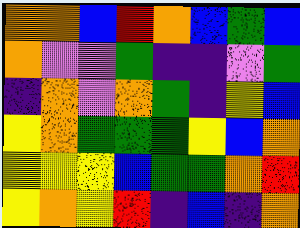[["orange", "orange", "blue", "red", "orange", "blue", "green", "blue"], ["orange", "violet", "violet", "green", "indigo", "indigo", "violet", "green"], ["indigo", "orange", "violet", "orange", "green", "indigo", "yellow", "blue"], ["yellow", "orange", "green", "green", "green", "yellow", "blue", "orange"], ["yellow", "yellow", "yellow", "blue", "green", "green", "orange", "red"], ["yellow", "orange", "yellow", "red", "indigo", "blue", "indigo", "orange"]]